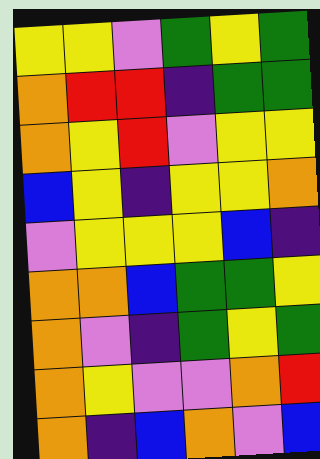[["yellow", "yellow", "violet", "green", "yellow", "green"], ["orange", "red", "red", "indigo", "green", "green"], ["orange", "yellow", "red", "violet", "yellow", "yellow"], ["blue", "yellow", "indigo", "yellow", "yellow", "orange"], ["violet", "yellow", "yellow", "yellow", "blue", "indigo"], ["orange", "orange", "blue", "green", "green", "yellow"], ["orange", "violet", "indigo", "green", "yellow", "green"], ["orange", "yellow", "violet", "violet", "orange", "red"], ["orange", "indigo", "blue", "orange", "violet", "blue"]]